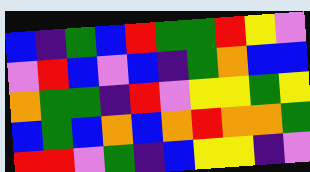[["blue", "indigo", "green", "blue", "red", "green", "green", "red", "yellow", "violet"], ["violet", "red", "blue", "violet", "blue", "indigo", "green", "orange", "blue", "blue"], ["orange", "green", "green", "indigo", "red", "violet", "yellow", "yellow", "green", "yellow"], ["blue", "green", "blue", "orange", "blue", "orange", "red", "orange", "orange", "green"], ["red", "red", "violet", "green", "indigo", "blue", "yellow", "yellow", "indigo", "violet"]]